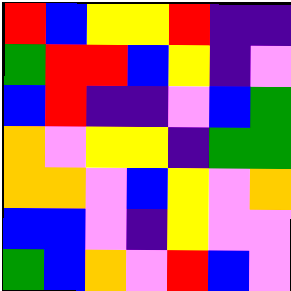[["red", "blue", "yellow", "yellow", "red", "indigo", "indigo"], ["green", "red", "red", "blue", "yellow", "indigo", "violet"], ["blue", "red", "indigo", "indigo", "violet", "blue", "green"], ["orange", "violet", "yellow", "yellow", "indigo", "green", "green"], ["orange", "orange", "violet", "blue", "yellow", "violet", "orange"], ["blue", "blue", "violet", "indigo", "yellow", "violet", "violet"], ["green", "blue", "orange", "violet", "red", "blue", "violet"]]